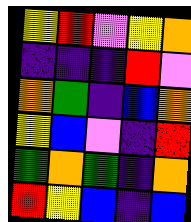[["yellow", "red", "violet", "yellow", "orange"], ["indigo", "indigo", "indigo", "red", "violet"], ["orange", "green", "indigo", "blue", "orange"], ["yellow", "blue", "violet", "indigo", "red"], ["green", "orange", "green", "indigo", "orange"], ["red", "yellow", "blue", "indigo", "blue"]]